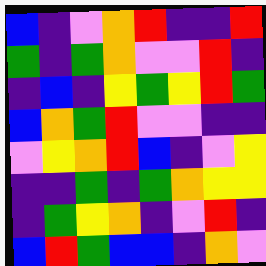[["blue", "indigo", "violet", "orange", "red", "indigo", "indigo", "red"], ["green", "indigo", "green", "orange", "violet", "violet", "red", "indigo"], ["indigo", "blue", "indigo", "yellow", "green", "yellow", "red", "green"], ["blue", "orange", "green", "red", "violet", "violet", "indigo", "indigo"], ["violet", "yellow", "orange", "red", "blue", "indigo", "violet", "yellow"], ["indigo", "indigo", "green", "indigo", "green", "orange", "yellow", "yellow"], ["indigo", "green", "yellow", "orange", "indigo", "violet", "red", "indigo"], ["blue", "red", "green", "blue", "blue", "indigo", "orange", "violet"]]